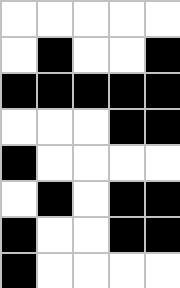[["white", "white", "white", "white", "white"], ["white", "black", "white", "white", "black"], ["black", "black", "black", "black", "black"], ["white", "white", "white", "black", "black"], ["black", "white", "white", "white", "white"], ["white", "black", "white", "black", "black"], ["black", "white", "white", "black", "black"], ["black", "white", "white", "white", "white"]]